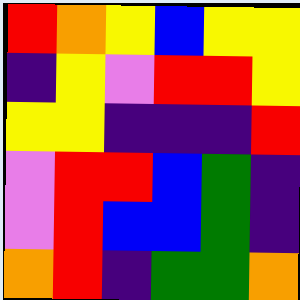[["red", "orange", "yellow", "blue", "yellow", "yellow"], ["indigo", "yellow", "violet", "red", "red", "yellow"], ["yellow", "yellow", "indigo", "indigo", "indigo", "red"], ["violet", "red", "red", "blue", "green", "indigo"], ["violet", "red", "blue", "blue", "green", "indigo"], ["orange", "red", "indigo", "green", "green", "orange"]]